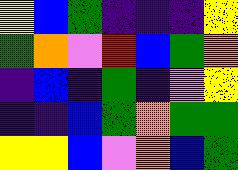[["yellow", "blue", "green", "indigo", "indigo", "indigo", "yellow"], ["green", "orange", "violet", "red", "blue", "green", "orange"], ["indigo", "blue", "indigo", "green", "indigo", "violet", "yellow"], ["indigo", "indigo", "blue", "green", "orange", "green", "green"], ["yellow", "yellow", "blue", "violet", "orange", "blue", "green"]]